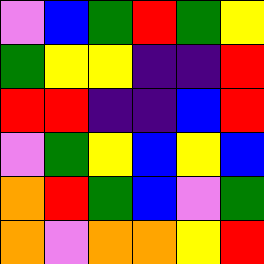[["violet", "blue", "green", "red", "green", "yellow"], ["green", "yellow", "yellow", "indigo", "indigo", "red"], ["red", "red", "indigo", "indigo", "blue", "red"], ["violet", "green", "yellow", "blue", "yellow", "blue"], ["orange", "red", "green", "blue", "violet", "green"], ["orange", "violet", "orange", "orange", "yellow", "red"]]